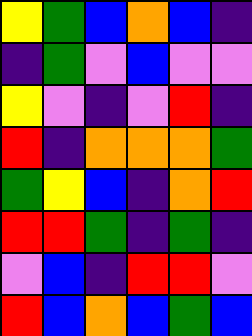[["yellow", "green", "blue", "orange", "blue", "indigo"], ["indigo", "green", "violet", "blue", "violet", "violet"], ["yellow", "violet", "indigo", "violet", "red", "indigo"], ["red", "indigo", "orange", "orange", "orange", "green"], ["green", "yellow", "blue", "indigo", "orange", "red"], ["red", "red", "green", "indigo", "green", "indigo"], ["violet", "blue", "indigo", "red", "red", "violet"], ["red", "blue", "orange", "blue", "green", "blue"]]